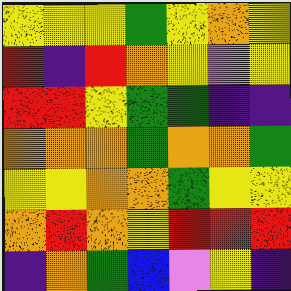[["yellow", "yellow", "yellow", "green", "yellow", "orange", "yellow"], ["red", "indigo", "red", "orange", "yellow", "violet", "yellow"], ["red", "red", "yellow", "green", "green", "indigo", "indigo"], ["orange", "orange", "orange", "green", "orange", "orange", "green"], ["yellow", "yellow", "orange", "orange", "green", "yellow", "yellow"], ["orange", "red", "orange", "yellow", "red", "red", "red"], ["indigo", "orange", "green", "blue", "violet", "yellow", "indigo"]]